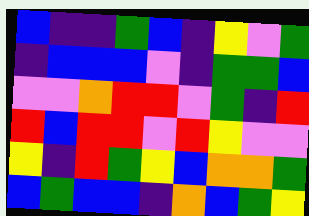[["blue", "indigo", "indigo", "green", "blue", "indigo", "yellow", "violet", "green"], ["indigo", "blue", "blue", "blue", "violet", "indigo", "green", "green", "blue"], ["violet", "violet", "orange", "red", "red", "violet", "green", "indigo", "red"], ["red", "blue", "red", "red", "violet", "red", "yellow", "violet", "violet"], ["yellow", "indigo", "red", "green", "yellow", "blue", "orange", "orange", "green"], ["blue", "green", "blue", "blue", "indigo", "orange", "blue", "green", "yellow"]]